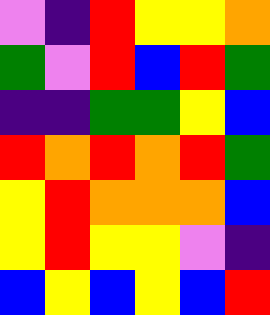[["violet", "indigo", "red", "yellow", "yellow", "orange"], ["green", "violet", "red", "blue", "red", "green"], ["indigo", "indigo", "green", "green", "yellow", "blue"], ["red", "orange", "red", "orange", "red", "green"], ["yellow", "red", "orange", "orange", "orange", "blue"], ["yellow", "red", "yellow", "yellow", "violet", "indigo"], ["blue", "yellow", "blue", "yellow", "blue", "red"]]